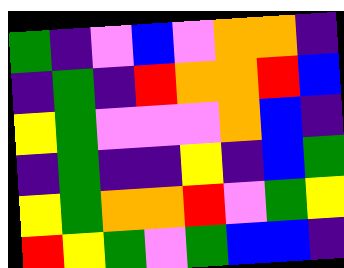[["green", "indigo", "violet", "blue", "violet", "orange", "orange", "indigo"], ["indigo", "green", "indigo", "red", "orange", "orange", "red", "blue"], ["yellow", "green", "violet", "violet", "violet", "orange", "blue", "indigo"], ["indigo", "green", "indigo", "indigo", "yellow", "indigo", "blue", "green"], ["yellow", "green", "orange", "orange", "red", "violet", "green", "yellow"], ["red", "yellow", "green", "violet", "green", "blue", "blue", "indigo"]]